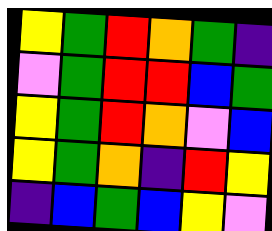[["yellow", "green", "red", "orange", "green", "indigo"], ["violet", "green", "red", "red", "blue", "green"], ["yellow", "green", "red", "orange", "violet", "blue"], ["yellow", "green", "orange", "indigo", "red", "yellow"], ["indigo", "blue", "green", "blue", "yellow", "violet"]]